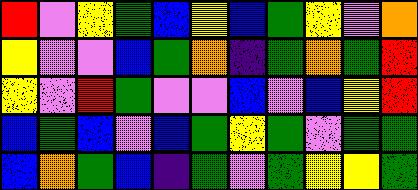[["red", "violet", "yellow", "green", "blue", "yellow", "blue", "green", "yellow", "violet", "orange"], ["yellow", "violet", "violet", "blue", "green", "orange", "indigo", "green", "orange", "green", "red"], ["yellow", "violet", "red", "green", "violet", "violet", "blue", "violet", "blue", "yellow", "red"], ["blue", "green", "blue", "violet", "blue", "green", "yellow", "green", "violet", "green", "green"], ["blue", "orange", "green", "blue", "indigo", "green", "violet", "green", "yellow", "yellow", "green"]]